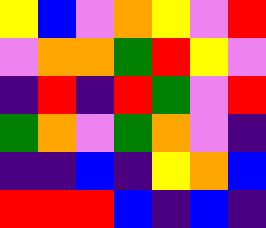[["yellow", "blue", "violet", "orange", "yellow", "violet", "red"], ["violet", "orange", "orange", "green", "red", "yellow", "violet"], ["indigo", "red", "indigo", "red", "green", "violet", "red"], ["green", "orange", "violet", "green", "orange", "violet", "indigo"], ["indigo", "indigo", "blue", "indigo", "yellow", "orange", "blue"], ["red", "red", "red", "blue", "indigo", "blue", "indigo"]]